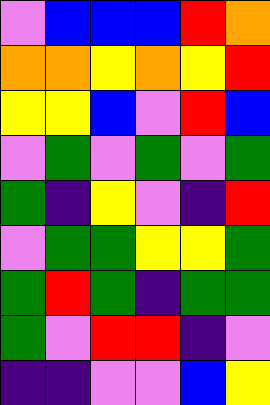[["violet", "blue", "blue", "blue", "red", "orange"], ["orange", "orange", "yellow", "orange", "yellow", "red"], ["yellow", "yellow", "blue", "violet", "red", "blue"], ["violet", "green", "violet", "green", "violet", "green"], ["green", "indigo", "yellow", "violet", "indigo", "red"], ["violet", "green", "green", "yellow", "yellow", "green"], ["green", "red", "green", "indigo", "green", "green"], ["green", "violet", "red", "red", "indigo", "violet"], ["indigo", "indigo", "violet", "violet", "blue", "yellow"]]